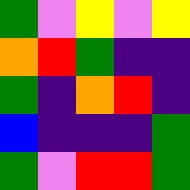[["green", "violet", "yellow", "violet", "yellow"], ["orange", "red", "green", "indigo", "indigo"], ["green", "indigo", "orange", "red", "indigo"], ["blue", "indigo", "indigo", "indigo", "green"], ["green", "violet", "red", "red", "green"]]